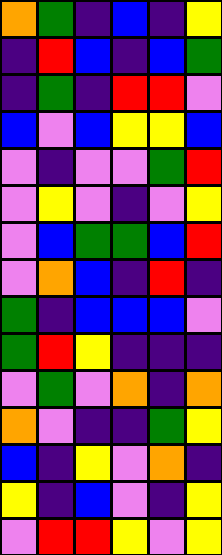[["orange", "green", "indigo", "blue", "indigo", "yellow"], ["indigo", "red", "blue", "indigo", "blue", "green"], ["indigo", "green", "indigo", "red", "red", "violet"], ["blue", "violet", "blue", "yellow", "yellow", "blue"], ["violet", "indigo", "violet", "violet", "green", "red"], ["violet", "yellow", "violet", "indigo", "violet", "yellow"], ["violet", "blue", "green", "green", "blue", "red"], ["violet", "orange", "blue", "indigo", "red", "indigo"], ["green", "indigo", "blue", "blue", "blue", "violet"], ["green", "red", "yellow", "indigo", "indigo", "indigo"], ["violet", "green", "violet", "orange", "indigo", "orange"], ["orange", "violet", "indigo", "indigo", "green", "yellow"], ["blue", "indigo", "yellow", "violet", "orange", "indigo"], ["yellow", "indigo", "blue", "violet", "indigo", "yellow"], ["violet", "red", "red", "yellow", "violet", "yellow"]]